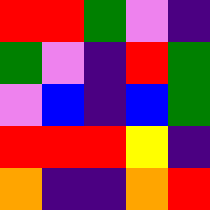[["red", "red", "green", "violet", "indigo"], ["green", "violet", "indigo", "red", "green"], ["violet", "blue", "indigo", "blue", "green"], ["red", "red", "red", "yellow", "indigo"], ["orange", "indigo", "indigo", "orange", "red"]]